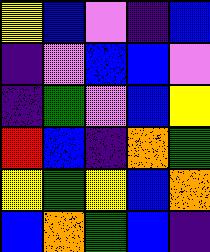[["yellow", "blue", "violet", "indigo", "blue"], ["indigo", "violet", "blue", "blue", "violet"], ["indigo", "green", "violet", "blue", "yellow"], ["red", "blue", "indigo", "orange", "green"], ["yellow", "green", "yellow", "blue", "orange"], ["blue", "orange", "green", "blue", "indigo"]]